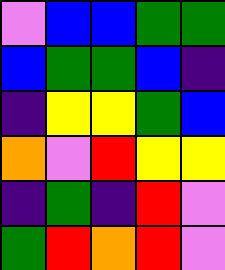[["violet", "blue", "blue", "green", "green"], ["blue", "green", "green", "blue", "indigo"], ["indigo", "yellow", "yellow", "green", "blue"], ["orange", "violet", "red", "yellow", "yellow"], ["indigo", "green", "indigo", "red", "violet"], ["green", "red", "orange", "red", "violet"]]